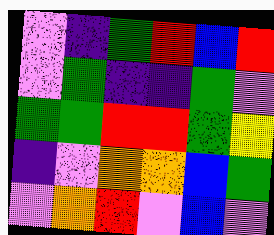[["violet", "indigo", "green", "red", "blue", "red"], ["violet", "green", "indigo", "indigo", "green", "violet"], ["green", "green", "red", "red", "green", "yellow"], ["indigo", "violet", "orange", "orange", "blue", "green"], ["violet", "orange", "red", "violet", "blue", "violet"]]